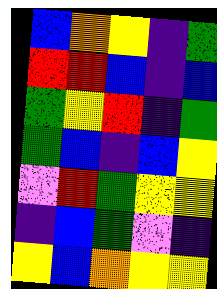[["blue", "orange", "yellow", "indigo", "green"], ["red", "red", "blue", "indigo", "blue"], ["green", "yellow", "red", "indigo", "green"], ["green", "blue", "indigo", "blue", "yellow"], ["violet", "red", "green", "yellow", "yellow"], ["indigo", "blue", "green", "violet", "indigo"], ["yellow", "blue", "orange", "yellow", "yellow"]]